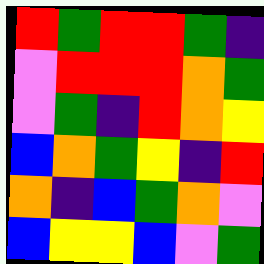[["red", "green", "red", "red", "green", "indigo"], ["violet", "red", "red", "red", "orange", "green"], ["violet", "green", "indigo", "red", "orange", "yellow"], ["blue", "orange", "green", "yellow", "indigo", "red"], ["orange", "indigo", "blue", "green", "orange", "violet"], ["blue", "yellow", "yellow", "blue", "violet", "green"]]